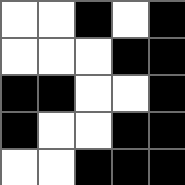[["white", "white", "black", "white", "black"], ["white", "white", "white", "black", "black"], ["black", "black", "white", "white", "black"], ["black", "white", "white", "black", "black"], ["white", "white", "black", "black", "black"]]